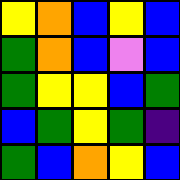[["yellow", "orange", "blue", "yellow", "blue"], ["green", "orange", "blue", "violet", "blue"], ["green", "yellow", "yellow", "blue", "green"], ["blue", "green", "yellow", "green", "indigo"], ["green", "blue", "orange", "yellow", "blue"]]